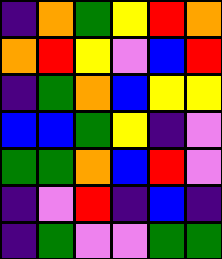[["indigo", "orange", "green", "yellow", "red", "orange"], ["orange", "red", "yellow", "violet", "blue", "red"], ["indigo", "green", "orange", "blue", "yellow", "yellow"], ["blue", "blue", "green", "yellow", "indigo", "violet"], ["green", "green", "orange", "blue", "red", "violet"], ["indigo", "violet", "red", "indigo", "blue", "indigo"], ["indigo", "green", "violet", "violet", "green", "green"]]